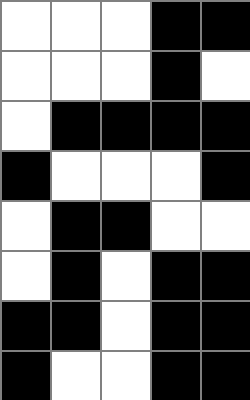[["white", "white", "white", "black", "black"], ["white", "white", "white", "black", "white"], ["white", "black", "black", "black", "black"], ["black", "white", "white", "white", "black"], ["white", "black", "black", "white", "white"], ["white", "black", "white", "black", "black"], ["black", "black", "white", "black", "black"], ["black", "white", "white", "black", "black"]]